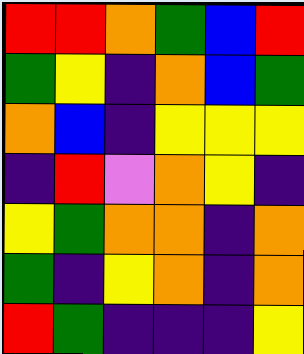[["red", "red", "orange", "green", "blue", "red"], ["green", "yellow", "indigo", "orange", "blue", "green"], ["orange", "blue", "indigo", "yellow", "yellow", "yellow"], ["indigo", "red", "violet", "orange", "yellow", "indigo"], ["yellow", "green", "orange", "orange", "indigo", "orange"], ["green", "indigo", "yellow", "orange", "indigo", "orange"], ["red", "green", "indigo", "indigo", "indigo", "yellow"]]